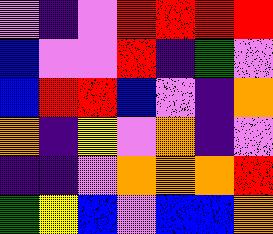[["violet", "indigo", "violet", "red", "red", "red", "red"], ["blue", "violet", "violet", "red", "indigo", "green", "violet"], ["blue", "red", "red", "blue", "violet", "indigo", "orange"], ["orange", "indigo", "yellow", "violet", "orange", "indigo", "violet"], ["indigo", "indigo", "violet", "orange", "orange", "orange", "red"], ["green", "yellow", "blue", "violet", "blue", "blue", "orange"]]